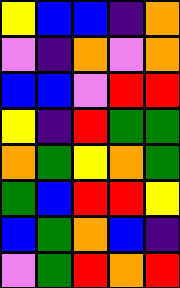[["yellow", "blue", "blue", "indigo", "orange"], ["violet", "indigo", "orange", "violet", "orange"], ["blue", "blue", "violet", "red", "red"], ["yellow", "indigo", "red", "green", "green"], ["orange", "green", "yellow", "orange", "green"], ["green", "blue", "red", "red", "yellow"], ["blue", "green", "orange", "blue", "indigo"], ["violet", "green", "red", "orange", "red"]]